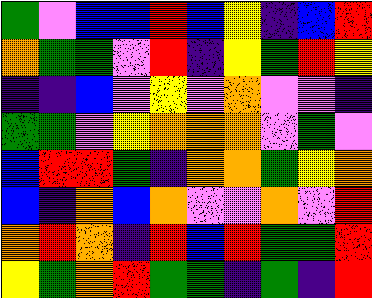[["green", "violet", "blue", "blue", "red", "blue", "yellow", "indigo", "blue", "red"], ["orange", "green", "green", "violet", "red", "indigo", "yellow", "green", "red", "yellow"], ["indigo", "indigo", "blue", "violet", "yellow", "violet", "orange", "violet", "violet", "indigo"], ["green", "green", "violet", "yellow", "orange", "orange", "orange", "violet", "green", "violet"], ["blue", "red", "red", "green", "indigo", "orange", "orange", "green", "yellow", "orange"], ["blue", "indigo", "orange", "blue", "orange", "violet", "violet", "orange", "violet", "red"], ["orange", "red", "orange", "indigo", "red", "blue", "red", "green", "green", "red"], ["yellow", "green", "orange", "red", "green", "green", "indigo", "green", "indigo", "red"]]